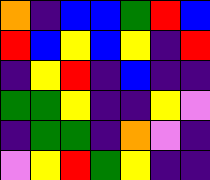[["orange", "indigo", "blue", "blue", "green", "red", "blue"], ["red", "blue", "yellow", "blue", "yellow", "indigo", "red"], ["indigo", "yellow", "red", "indigo", "blue", "indigo", "indigo"], ["green", "green", "yellow", "indigo", "indigo", "yellow", "violet"], ["indigo", "green", "green", "indigo", "orange", "violet", "indigo"], ["violet", "yellow", "red", "green", "yellow", "indigo", "indigo"]]